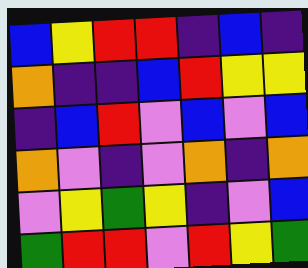[["blue", "yellow", "red", "red", "indigo", "blue", "indigo"], ["orange", "indigo", "indigo", "blue", "red", "yellow", "yellow"], ["indigo", "blue", "red", "violet", "blue", "violet", "blue"], ["orange", "violet", "indigo", "violet", "orange", "indigo", "orange"], ["violet", "yellow", "green", "yellow", "indigo", "violet", "blue"], ["green", "red", "red", "violet", "red", "yellow", "green"]]